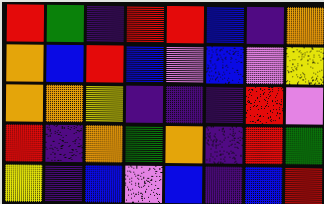[["red", "green", "indigo", "red", "red", "blue", "indigo", "orange"], ["orange", "blue", "red", "blue", "violet", "blue", "violet", "yellow"], ["orange", "orange", "yellow", "indigo", "indigo", "indigo", "red", "violet"], ["red", "indigo", "orange", "green", "orange", "indigo", "red", "green"], ["yellow", "indigo", "blue", "violet", "blue", "indigo", "blue", "red"]]